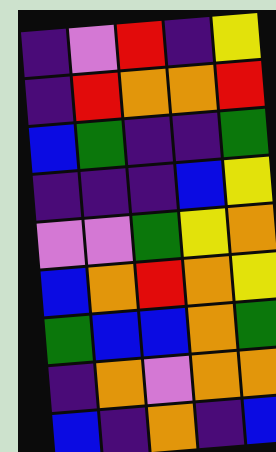[["indigo", "violet", "red", "indigo", "yellow"], ["indigo", "red", "orange", "orange", "red"], ["blue", "green", "indigo", "indigo", "green"], ["indigo", "indigo", "indigo", "blue", "yellow"], ["violet", "violet", "green", "yellow", "orange"], ["blue", "orange", "red", "orange", "yellow"], ["green", "blue", "blue", "orange", "green"], ["indigo", "orange", "violet", "orange", "orange"], ["blue", "indigo", "orange", "indigo", "blue"]]